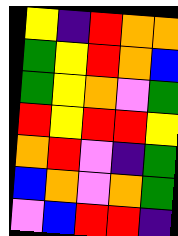[["yellow", "indigo", "red", "orange", "orange"], ["green", "yellow", "red", "orange", "blue"], ["green", "yellow", "orange", "violet", "green"], ["red", "yellow", "red", "red", "yellow"], ["orange", "red", "violet", "indigo", "green"], ["blue", "orange", "violet", "orange", "green"], ["violet", "blue", "red", "red", "indigo"]]